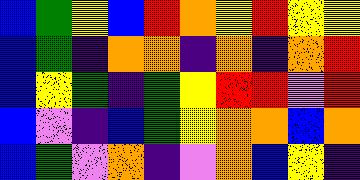[["blue", "green", "yellow", "blue", "red", "orange", "yellow", "red", "yellow", "yellow"], ["blue", "green", "indigo", "orange", "orange", "indigo", "orange", "indigo", "orange", "red"], ["blue", "yellow", "green", "indigo", "green", "yellow", "red", "red", "violet", "red"], ["blue", "violet", "indigo", "blue", "green", "yellow", "orange", "orange", "blue", "orange"], ["blue", "green", "violet", "orange", "indigo", "violet", "orange", "blue", "yellow", "indigo"]]